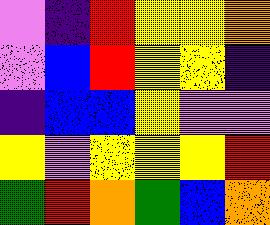[["violet", "indigo", "red", "yellow", "yellow", "orange"], ["violet", "blue", "red", "yellow", "yellow", "indigo"], ["indigo", "blue", "blue", "yellow", "violet", "violet"], ["yellow", "violet", "yellow", "yellow", "yellow", "red"], ["green", "red", "orange", "green", "blue", "orange"]]